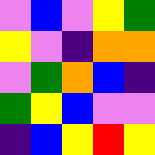[["violet", "blue", "violet", "yellow", "green"], ["yellow", "violet", "indigo", "orange", "orange"], ["violet", "green", "orange", "blue", "indigo"], ["green", "yellow", "blue", "violet", "violet"], ["indigo", "blue", "yellow", "red", "yellow"]]